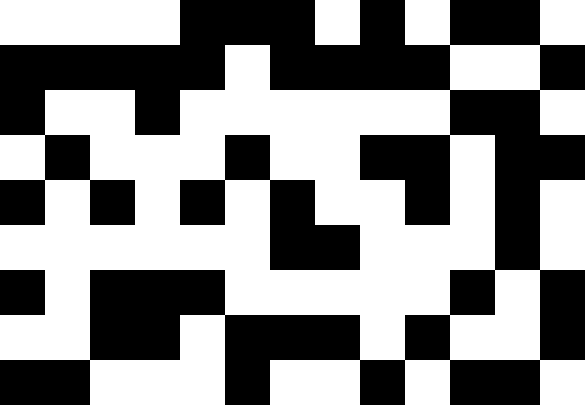[["white", "white", "white", "white", "black", "black", "black", "white", "black", "white", "black", "black", "white"], ["black", "black", "black", "black", "black", "white", "black", "black", "black", "black", "white", "white", "black"], ["black", "white", "white", "black", "white", "white", "white", "white", "white", "white", "black", "black", "white"], ["white", "black", "white", "white", "white", "black", "white", "white", "black", "black", "white", "black", "black"], ["black", "white", "black", "white", "black", "white", "black", "white", "white", "black", "white", "black", "white"], ["white", "white", "white", "white", "white", "white", "black", "black", "white", "white", "white", "black", "white"], ["black", "white", "black", "black", "black", "white", "white", "white", "white", "white", "black", "white", "black"], ["white", "white", "black", "black", "white", "black", "black", "black", "white", "black", "white", "white", "black"], ["black", "black", "white", "white", "white", "black", "white", "white", "black", "white", "black", "black", "white"]]